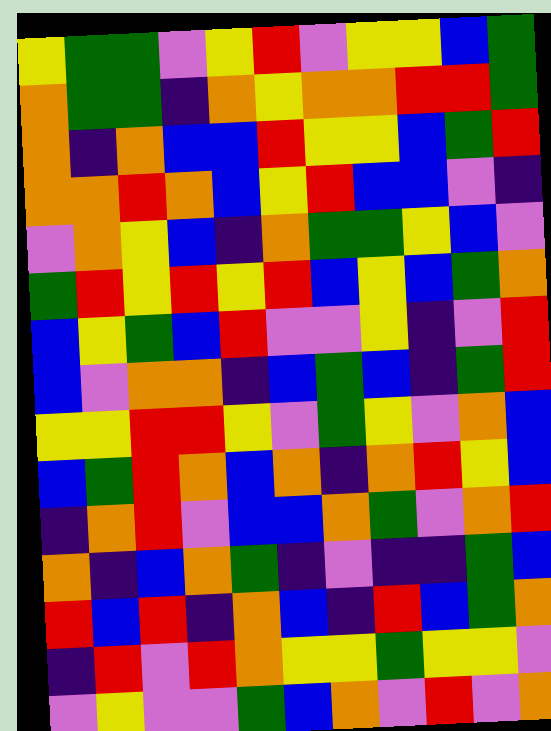[["yellow", "green", "green", "violet", "yellow", "red", "violet", "yellow", "yellow", "blue", "green"], ["orange", "green", "green", "indigo", "orange", "yellow", "orange", "orange", "red", "red", "green"], ["orange", "indigo", "orange", "blue", "blue", "red", "yellow", "yellow", "blue", "green", "red"], ["orange", "orange", "red", "orange", "blue", "yellow", "red", "blue", "blue", "violet", "indigo"], ["violet", "orange", "yellow", "blue", "indigo", "orange", "green", "green", "yellow", "blue", "violet"], ["green", "red", "yellow", "red", "yellow", "red", "blue", "yellow", "blue", "green", "orange"], ["blue", "yellow", "green", "blue", "red", "violet", "violet", "yellow", "indigo", "violet", "red"], ["blue", "violet", "orange", "orange", "indigo", "blue", "green", "blue", "indigo", "green", "red"], ["yellow", "yellow", "red", "red", "yellow", "violet", "green", "yellow", "violet", "orange", "blue"], ["blue", "green", "red", "orange", "blue", "orange", "indigo", "orange", "red", "yellow", "blue"], ["indigo", "orange", "red", "violet", "blue", "blue", "orange", "green", "violet", "orange", "red"], ["orange", "indigo", "blue", "orange", "green", "indigo", "violet", "indigo", "indigo", "green", "blue"], ["red", "blue", "red", "indigo", "orange", "blue", "indigo", "red", "blue", "green", "orange"], ["indigo", "red", "violet", "red", "orange", "yellow", "yellow", "green", "yellow", "yellow", "violet"], ["violet", "yellow", "violet", "violet", "green", "blue", "orange", "violet", "red", "violet", "orange"]]